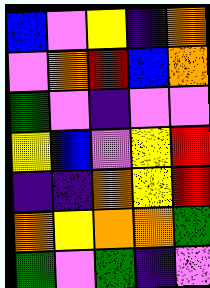[["blue", "violet", "yellow", "indigo", "orange"], ["violet", "orange", "red", "blue", "orange"], ["green", "violet", "indigo", "violet", "violet"], ["yellow", "blue", "violet", "yellow", "red"], ["indigo", "indigo", "orange", "yellow", "red"], ["orange", "yellow", "orange", "orange", "green"], ["green", "violet", "green", "indigo", "violet"]]